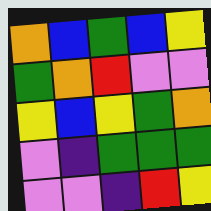[["orange", "blue", "green", "blue", "yellow"], ["green", "orange", "red", "violet", "violet"], ["yellow", "blue", "yellow", "green", "orange"], ["violet", "indigo", "green", "green", "green"], ["violet", "violet", "indigo", "red", "yellow"]]